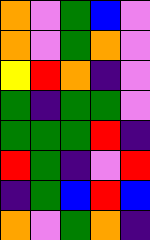[["orange", "violet", "green", "blue", "violet"], ["orange", "violet", "green", "orange", "violet"], ["yellow", "red", "orange", "indigo", "violet"], ["green", "indigo", "green", "green", "violet"], ["green", "green", "green", "red", "indigo"], ["red", "green", "indigo", "violet", "red"], ["indigo", "green", "blue", "red", "blue"], ["orange", "violet", "green", "orange", "indigo"]]